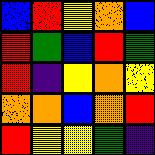[["blue", "red", "yellow", "orange", "blue"], ["red", "green", "blue", "red", "green"], ["red", "indigo", "yellow", "orange", "yellow"], ["orange", "orange", "blue", "orange", "red"], ["red", "yellow", "yellow", "green", "indigo"]]